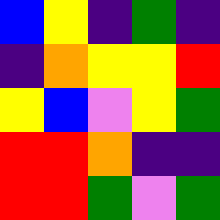[["blue", "yellow", "indigo", "green", "indigo"], ["indigo", "orange", "yellow", "yellow", "red"], ["yellow", "blue", "violet", "yellow", "green"], ["red", "red", "orange", "indigo", "indigo"], ["red", "red", "green", "violet", "green"]]